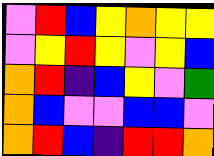[["violet", "red", "blue", "yellow", "orange", "yellow", "yellow"], ["violet", "yellow", "red", "yellow", "violet", "yellow", "blue"], ["orange", "red", "indigo", "blue", "yellow", "violet", "green"], ["orange", "blue", "violet", "violet", "blue", "blue", "violet"], ["orange", "red", "blue", "indigo", "red", "red", "orange"]]